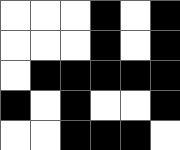[["white", "white", "white", "black", "white", "black"], ["white", "white", "white", "black", "white", "black"], ["white", "black", "black", "black", "black", "black"], ["black", "white", "black", "white", "white", "black"], ["white", "white", "black", "black", "black", "white"]]